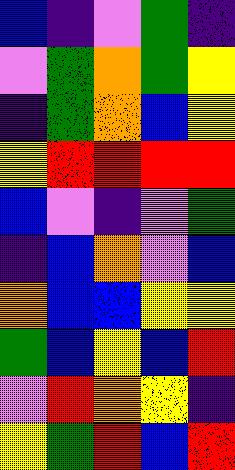[["blue", "indigo", "violet", "green", "indigo"], ["violet", "green", "orange", "green", "yellow"], ["indigo", "green", "orange", "blue", "yellow"], ["yellow", "red", "red", "red", "red"], ["blue", "violet", "indigo", "violet", "green"], ["indigo", "blue", "orange", "violet", "blue"], ["orange", "blue", "blue", "yellow", "yellow"], ["green", "blue", "yellow", "blue", "red"], ["violet", "red", "orange", "yellow", "indigo"], ["yellow", "green", "red", "blue", "red"]]